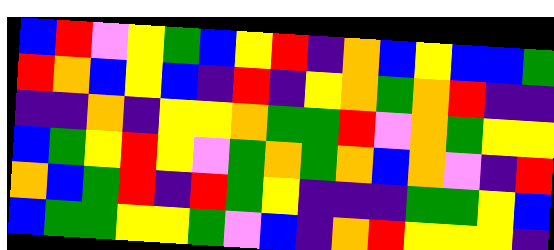[["blue", "red", "violet", "yellow", "green", "blue", "yellow", "red", "indigo", "orange", "blue", "yellow", "blue", "blue", "green"], ["red", "orange", "blue", "yellow", "blue", "indigo", "red", "indigo", "yellow", "orange", "green", "orange", "red", "indigo", "indigo"], ["indigo", "indigo", "orange", "indigo", "yellow", "yellow", "orange", "green", "green", "red", "violet", "orange", "green", "yellow", "yellow"], ["blue", "green", "yellow", "red", "yellow", "violet", "green", "orange", "green", "orange", "blue", "orange", "violet", "indigo", "red"], ["orange", "blue", "green", "red", "indigo", "red", "green", "yellow", "indigo", "indigo", "indigo", "green", "green", "yellow", "blue"], ["blue", "green", "green", "yellow", "yellow", "green", "violet", "blue", "indigo", "orange", "red", "yellow", "yellow", "yellow", "indigo"]]